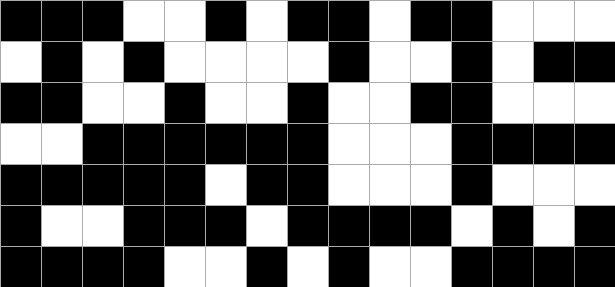[["black", "black", "black", "white", "white", "black", "white", "black", "black", "white", "black", "black", "white", "white", "white"], ["white", "black", "white", "black", "white", "white", "white", "white", "black", "white", "white", "black", "white", "black", "black"], ["black", "black", "white", "white", "black", "white", "white", "black", "white", "white", "black", "black", "white", "white", "white"], ["white", "white", "black", "black", "black", "black", "black", "black", "white", "white", "white", "black", "black", "black", "black"], ["black", "black", "black", "black", "black", "white", "black", "black", "white", "white", "white", "black", "white", "white", "white"], ["black", "white", "white", "black", "black", "black", "white", "black", "black", "black", "black", "white", "black", "white", "black"], ["black", "black", "black", "black", "white", "white", "black", "white", "black", "white", "white", "black", "black", "black", "black"]]